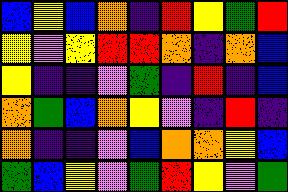[["blue", "yellow", "blue", "orange", "indigo", "red", "yellow", "green", "red"], ["yellow", "violet", "yellow", "red", "red", "orange", "indigo", "orange", "blue"], ["yellow", "indigo", "indigo", "violet", "green", "indigo", "red", "indigo", "blue"], ["orange", "green", "blue", "orange", "yellow", "violet", "indigo", "red", "indigo"], ["orange", "indigo", "indigo", "violet", "blue", "orange", "orange", "yellow", "blue"], ["green", "blue", "yellow", "violet", "green", "red", "yellow", "violet", "green"]]